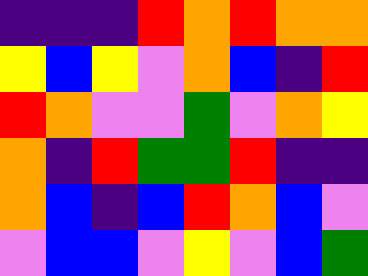[["indigo", "indigo", "indigo", "red", "orange", "red", "orange", "orange"], ["yellow", "blue", "yellow", "violet", "orange", "blue", "indigo", "red"], ["red", "orange", "violet", "violet", "green", "violet", "orange", "yellow"], ["orange", "indigo", "red", "green", "green", "red", "indigo", "indigo"], ["orange", "blue", "indigo", "blue", "red", "orange", "blue", "violet"], ["violet", "blue", "blue", "violet", "yellow", "violet", "blue", "green"]]